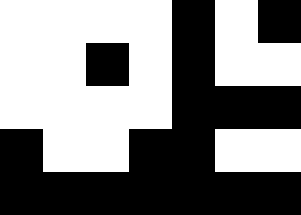[["white", "white", "white", "white", "black", "white", "black"], ["white", "white", "black", "white", "black", "white", "white"], ["white", "white", "white", "white", "black", "black", "black"], ["black", "white", "white", "black", "black", "white", "white"], ["black", "black", "black", "black", "black", "black", "black"]]